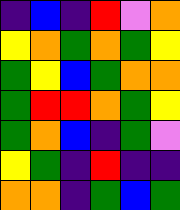[["indigo", "blue", "indigo", "red", "violet", "orange"], ["yellow", "orange", "green", "orange", "green", "yellow"], ["green", "yellow", "blue", "green", "orange", "orange"], ["green", "red", "red", "orange", "green", "yellow"], ["green", "orange", "blue", "indigo", "green", "violet"], ["yellow", "green", "indigo", "red", "indigo", "indigo"], ["orange", "orange", "indigo", "green", "blue", "green"]]